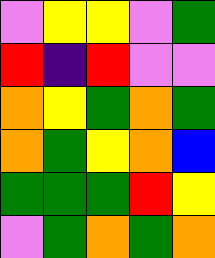[["violet", "yellow", "yellow", "violet", "green"], ["red", "indigo", "red", "violet", "violet"], ["orange", "yellow", "green", "orange", "green"], ["orange", "green", "yellow", "orange", "blue"], ["green", "green", "green", "red", "yellow"], ["violet", "green", "orange", "green", "orange"]]